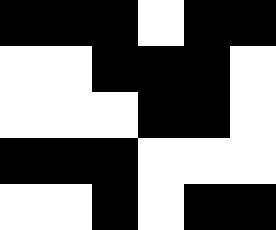[["black", "black", "black", "white", "black", "black"], ["white", "white", "black", "black", "black", "white"], ["white", "white", "white", "black", "black", "white"], ["black", "black", "black", "white", "white", "white"], ["white", "white", "black", "white", "black", "black"]]